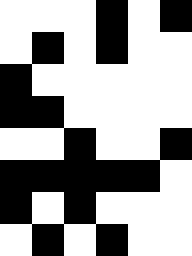[["white", "white", "white", "black", "white", "black"], ["white", "black", "white", "black", "white", "white"], ["black", "white", "white", "white", "white", "white"], ["black", "black", "white", "white", "white", "white"], ["white", "white", "black", "white", "white", "black"], ["black", "black", "black", "black", "black", "white"], ["black", "white", "black", "white", "white", "white"], ["white", "black", "white", "black", "white", "white"]]